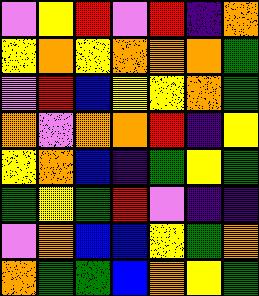[["violet", "yellow", "red", "violet", "red", "indigo", "orange"], ["yellow", "orange", "yellow", "orange", "orange", "orange", "green"], ["violet", "red", "blue", "yellow", "yellow", "orange", "green"], ["orange", "violet", "orange", "orange", "red", "indigo", "yellow"], ["yellow", "orange", "blue", "indigo", "green", "yellow", "green"], ["green", "yellow", "green", "red", "violet", "indigo", "indigo"], ["violet", "orange", "blue", "blue", "yellow", "green", "orange"], ["orange", "green", "green", "blue", "orange", "yellow", "green"]]